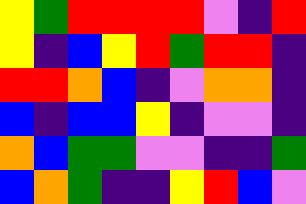[["yellow", "green", "red", "red", "red", "red", "violet", "indigo", "red"], ["yellow", "indigo", "blue", "yellow", "red", "green", "red", "red", "indigo"], ["red", "red", "orange", "blue", "indigo", "violet", "orange", "orange", "indigo"], ["blue", "indigo", "blue", "blue", "yellow", "indigo", "violet", "violet", "indigo"], ["orange", "blue", "green", "green", "violet", "violet", "indigo", "indigo", "green"], ["blue", "orange", "green", "indigo", "indigo", "yellow", "red", "blue", "violet"]]